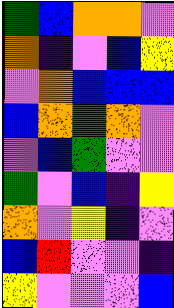[["green", "blue", "orange", "orange", "violet"], ["orange", "indigo", "violet", "blue", "yellow"], ["violet", "orange", "blue", "blue", "blue"], ["blue", "orange", "green", "orange", "violet"], ["violet", "blue", "green", "violet", "violet"], ["green", "violet", "blue", "indigo", "yellow"], ["orange", "violet", "yellow", "indigo", "violet"], ["blue", "red", "violet", "violet", "indigo"], ["yellow", "violet", "violet", "violet", "blue"]]